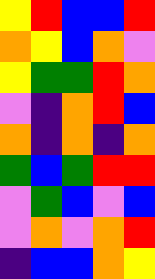[["yellow", "red", "blue", "blue", "red"], ["orange", "yellow", "blue", "orange", "violet"], ["yellow", "green", "green", "red", "orange"], ["violet", "indigo", "orange", "red", "blue"], ["orange", "indigo", "orange", "indigo", "orange"], ["green", "blue", "green", "red", "red"], ["violet", "green", "blue", "violet", "blue"], ["violet", "orange", "violet", "orange", "red"], ["indigo", "blue", "blue", "orange", "yellow"]]